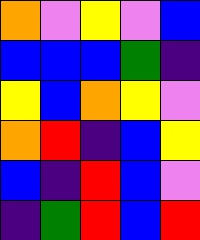[["orange", "violet", "yellow", "violet", "blue"], ["blue", "blue", "blue", "green", "indigo"], ["yellow", "blue", "orange", "yellow", "violet"], ["orange", "red", "indigo", "blue", "yellow"], ["blue", "indigo", "red", "blue", "violet"], ["indigo", "green", "red", "blue", "red"]]